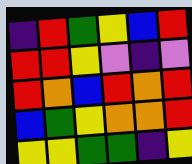[["indigo", "red", "green", "yellow", "blue", "red"], ["red", "red", "yellow", "violet", "indigo", "violet"], ["red", "orange", "blue", "red", "orange", "red"], ["blue", "green", "yellow", "orange", "orange", "red"], ["yellow", "yellow", "green", "green", "indigo", "yellow"]]